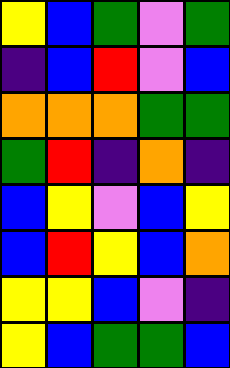[["yellow", "blue", "green", "violet", "green"], ["indigo", "blue", "red", "violet", "blue"], ["orange", "orange", "orange", "green", "green"], ["green", "red", "indigo", "orange", "indigo"], ["blue", "yellow", "violet", "blue", "yellow"], ["blue", "red", "yellow", "blue", "orange"], ["yellow", "yellow", "blue", "violet", "indigo"], ["yellow", "blue", "green", "green", "blue"]]